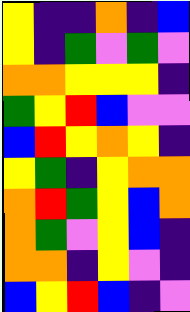[["yellow", "indigo", "indigo", "orange", "indigo", "blue"], ["yellow", "indigo", "green", "violet", "green", "violet"], ["orange", "orange", "yellow", "yellow", "yellow", "indigo"], ["green", "yellow", "red", "blue", "violet", "violet"], ["blue", "red", "yellow", "orange", "yellow", "indigo"], ["yellow", "green", "indigo", "yellow", "orange", "orange"], ["orange", "red", "green", "yellow", "blue", "orange"], ["orange", "green", "violet", "yellow", "blue", "indigo"], ["orange", "orange", "indigo", "yellow", "violet", "indigo"], ["blue", "yellow", "red", "blue", "indigo", "violet"]]